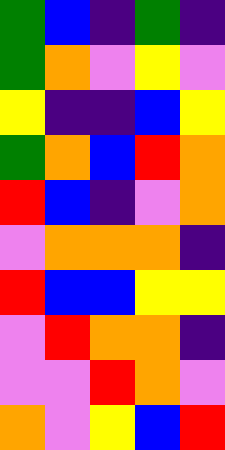[["green", "blue", "indigo", "green", "indigo"], ["green", "orange", "violet", "yellow", "violet"], ["yellow", "indigo", "indigo", "blue", "yellow"], ["green", "orange", "blue", "red", "orange"], ["red", "blue", "indigo", "violet", "orange"], ["violet", "orange", "orange", "orange", "indigo"], ["red", "blue", "blue", "yellow", "yellow"], ["violet", "red", "orange", "orange", "indigo"], ["violet", "violet", "red", "orange", "violet"], ["orange", "violet", "yellow", "blue", "red"]]